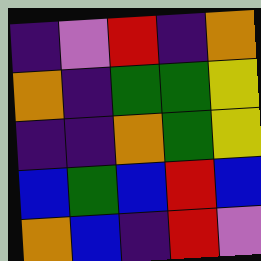[["indigo", "violet", "red", "indigo", "orange"], ["orange", "indigo", "green", "green", "yellow"], ["indigo", "indigo", "orange", "green", "yellow"], ["blue", "green", "blue", "red", "blue"], ["orange", "blue", "indigo", "red", "violet"]]